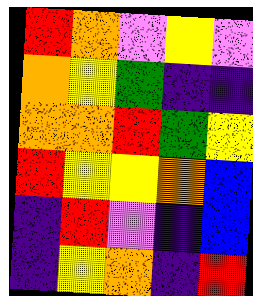[["red", "orange", "violet", "yellow", "violet"], ["orange", "yellow", "green", "indigo", "indigo"], ["orange", "orange", "red", "green", "yellow"], ["red", "yellow", "yellow", "orange", "blue"], ["indigo", "red", "violet", "indigo", "blue"], ["indigo", "yellow", "orange", "indigo", "red"]]